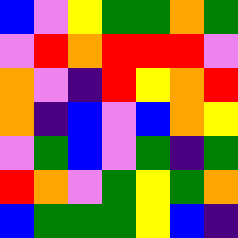[["blue", "violet", "yellow", "green", "green", "orange", "green"], ["violet", "red", "orange", "red", "red", "red", "violet"], ["orange", "violet", "indigo", "red", "yellow", "orange", "red"], ["orange", "indigo", "blue", "violet", "blue", "orange", "yellow"], ["violet", "green", "blue", "violet", "green", "indigo", "green"], ["red", "orange", "violet", "green", "yellow", "green", "orange"], ["blue", "green", "green", "green", "yellow", "blue", "indigo"]]